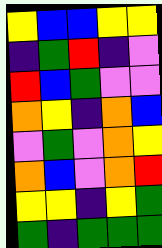[["yellow", "blue", "blue", "yellow", "yellow"], ["indigo", "green", "red", "indigo", "violet"], ["red", "blue", "green", "violet", "violet"], ["orange", "yellow", "indigo", "orange", "blue"], ["violet", "green", "violet", "orange", "yellow"], ["orange", "blue", "violet", "orange", "red"], ["yellow", "yellow", "indigo", "yellow", "green"], ["green", "indigo", "green", "green", "green"]]